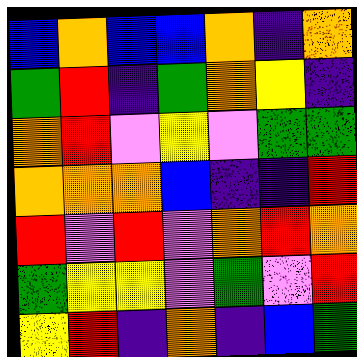[["blue", "orange", "blue", "blue", "orange", "indigo", "orange"], ["green", "red", "indigo", "green", "orange", "yellow", "indigo"], ["orange", "red", "violet", "yellow", "violet", "green", "green"], ["orange", "orange", "orange", "blue", "indigo", "indigo", "red"], ["red", "violet", "red", "violet", "orange", "red", "orange"], ["green", "yellow", "yellow", "violet", "green", "violet", "red"], ["yellow", "red", "indigo", "orange", "indigo", "blue", "green"]]